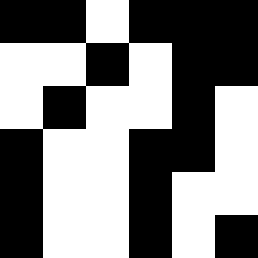[["black", "black", "white", "black", "black", "black"], ["white", "white", "black", "white", "black", "black"], ["white", "black", "white", "white", "black", "white"], ["black", "white", "white", "black", "black", "white"], ["black", "white", "white", "black", "white", "white"], ["black", "white", "white", "black", "white", "black"]]